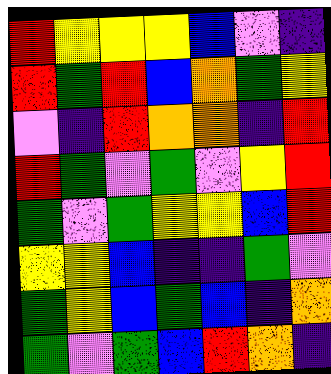[["red", "yellow", "yellow", "yellow", "blue", "violet", "indigo"], ["red", "green", "red", "blue", "orange", "green", "yellow"], ["violet", "indigo", "red", "orange", "orange", "indigo", "red"], ["red", "green", "violet", "green", "violet", "yellow", "red"], ["green", "violet", "green", "yellow", "yellow", "blue", "red"], ["yellow", "yellow", "blue", "indigo", "indigo", "green", "violet"], ["green", "yellow", "blue", "green", "blue", "indigo", "orange"], ["green", "violet", "green", "blue", "red", "orange", "indigo"]]